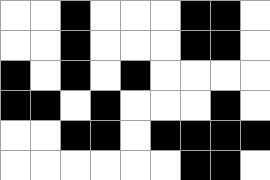[["white", "white", "black", "white", "white", "white", "black", "black", "white"], ["white", "white", "black", "white", "white", "white", "black", "black", "white"], ["black", "white", "black", "white", "black", "white", "white", "white", "white"], ["black", "black", "white", "black", "white", "white", "white", "black", "white"], ["white", "white", "black", "black", "white", "black", "black", "black", "black"], ["white", "white", "white", "white", "white", "white", "black", "black", "white"]]